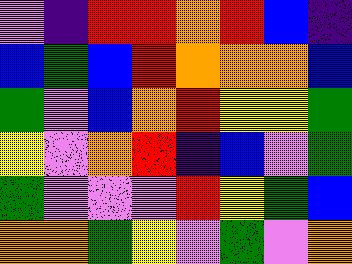[["violet", "indigo", "red", "red", "orange", "red", "blue", "indigo"], ["blue", "green", "blue", "red", "orange", "orange", "orange", "blue"], ["green", "violet", "blue", "orange", "red", "yellow", "yellow", "green"], ["yellow", "violet", "orange", "red", "indigo", "blue", "violet", "green"], ["green", "violet", "violet", "violet", "red", "yellow", "green", "blue"], ["orange", "orange", "green", "yellow", "violet", "green", "violet", "orange"]]